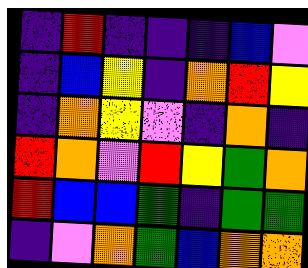[["indigo", "red", "indigo", "indigo", "indigo", "blue", "violet"], ["indigo", "blue", "yellow", "indigo", "orange", "red", "yellow"], ["indigo", "orange", "yellow", "violet", "indigo", "orange", "indigo"], ["red", "orange", "violet", "red", "yellow", "green", "orange"], ["red", "blue", "blue", "green", "indigo", "green", "green"], ["indigo", "violet", "orange", "green", "blue", "orange", "orange"]]